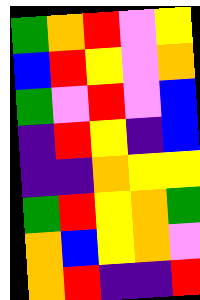[["green", "orange", "red", "violet", "yellow"], ["blue", "red", "yellow", "violet", "orange"], ["green", "violet", "red", "violet", "blue"], ["indigo", "red", "yellow", "indigo", "blue"], ["indigo", "indigo", "orange", "yellow", "yellow"], ["green", "red", "yellow", "orange", "green"], ["orange", "blue", "yellow", "orange", "violet"], ["orange", "red", "indigo", "indigo", "red"]]